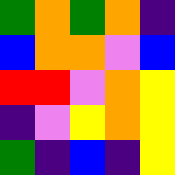[["green", "orange", "green", "orange", "indigo"], ["blue", "orange", "orange", "violet", "blue"], ["red", "red", "violet", "orange", "yellow"], ["indigo", "violet", "yellow", "orange", "yellow"], ["green", "indigo", "blue", "indigo", "yellow"]]